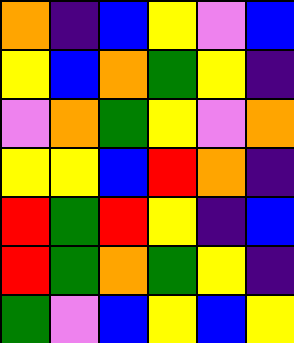[["orange", "indigo", "blue", "yellow", "violet", "blue"], ["yellow", "blue", "orange", "green", "yellow", "indigo"], ["violet", "orange", "green", "yellow", "violet", "orange"], ["yellow", "yellow", "blue", "red", "orange", "indigo"], ["red", "green", "red", "yellow", "indigo", "blue"], ["red", "green", "orange", "green", "yellow", "indigo"], ["green", "violet", "blue", "yellow", "blue", "yellow"]]